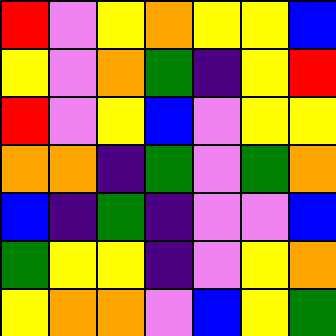[["red", "violet", "yellow", "orange", "yellow", "yellow", "blue"], ["yellow", "violet", "orange", "green", "indigo", "yellow", "red"], ["red", "violet", "yellow", "blue", "violet", "yellow", "yellow"], ["orange", "orange", "indigo", "green", "violet", "green", "orange"], ["blue", "indigo", "green", "indigo", "violet", "violet", "blue"], ["green", "yellow", "yellow", "indigo", "violet", "yellow", "orange"], ["yellow", "orange", "orange", "violet", "blue", "yellow", "green"]]